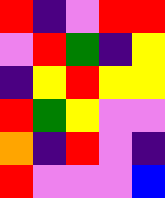[["red", "indigo", "violet", "red", "red"], ["violet", "red", "green", "indigo", "yellow"], ["indigo", "yellow", "red", "yellow", "yellow"], ["red", "green", "yellow", "violet", "violet"], ["orange", "indigo", "red", "violet", "indigo"], ["red", "violet", "violet", "violet", "blue"]]